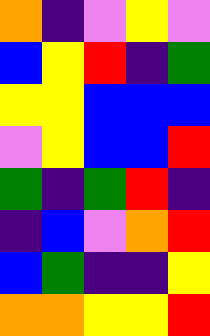[["orange", "indigo", "violet", "yellow", "violet"], ["blue", "yellow", "red", "indigo", "green"], ["yellow", "yellow", "blue", "blue", "blue"], ["violet", "yellow", "blue", "blue", "red"], ["green", "indigo", "green", "red", "indigo"], ["indigo", "blue", "violet", "orange", "red"], ["blue", "green", "indigo", "indigo", "yellow"], ["orange", "orange", "yellow", "yellow", "red"]]